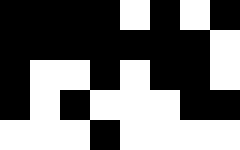[["black", "black", "black", "black", "white", "black", "white", "black"], ["black", "black", "black", "black", "black", "black", "black", "white"], ["black", "white", "white", "black", "white", "black", "black", "white"], ["black", "white", "black", "white", "white", "white", "black", "black"], ["white", "white", "white", "black", "white", "white", "white", "white"]]